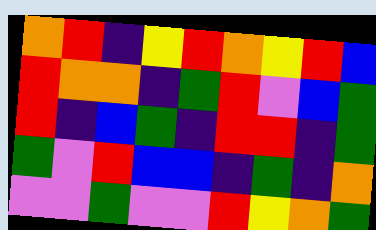[["orange", "red", "indigo", "yellow", "red", "orange", "yellow", "red", "blue"], ["red", "orange", "orange", "indigo", "green", "red", "violet", "blue", "green"], ["red", "indigo", "blue", "green", "indigo", "red", "red", "indigo", "green"], ["green", "violet", "red", "blue", "blue", "indigo", "green", "indigo", "orange"], ["violet", "violet", "green", "violet", "violet", "red", "yellow", "orange", "green"]]